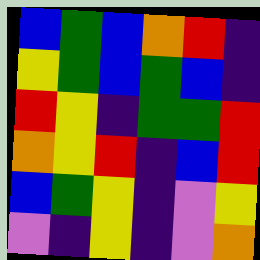[["blue", "green", "blue", "orange", "red", "indigo"], ["yellow", "green", "blue", "green", "blue", "indigo"], ["red", "yellow", "indigo", "green", "green", "red"], ["orange", "yellow", "red", "indigo", "blue", "red"], ["blue", "green", "yellow", "indigo", "violet", "yellow"], ["violet", "indigo", "yellow", "indigo", "violet", "orange"]]